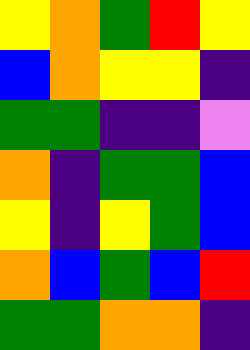[["yellow", "orange", "green", "red", "yellow"], ["blue", "orange", "yellow", "yellow", "indigo"], ["green", "green", "indigo", "indigo", "violet"], ["orange", "indigo", "green", "green", "blue"], ["yellow", "indigo", "yellow", "green", "blue"], ["orange", "blue", "green", "blue", "red"], ["green", "green", "orange", "orange", "indigo"]]